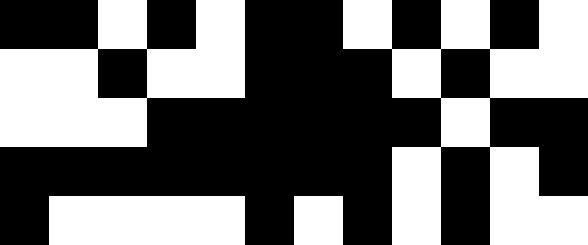[["black", "black", "white", "black", "white", "black", "black", "white", "black", "white", "black", "white"], ["white", "white", "black", "white", "white", "black", "black", "black", "white", "black", "white", "white"], ["white", "white", "white", "black", "black", "black", "black", "black", "black", "white", "black", "black"], ["black", "black", "black", "black", "black", "black", "black", "black", "white", "black", "white", "black"], ["black", "white", "white", "white", "white", "black", "white", "black", "white", "black", "white", "white"]]